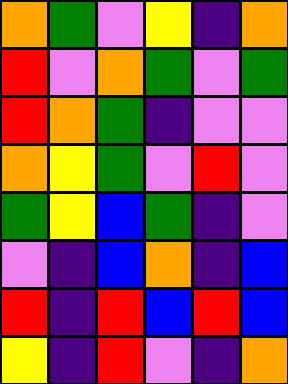[["orange", "green", "violet", "yellow", "indigo", "orange"], ["red", "violet", "orange", "green", "violet", "green"], ["red", "orange", "green", "indigo", "violet", "violet"], ["orange", "yellow", "green", "violet", "red", "violet"], ["green", "yellow", "blue", "green", "indigo", "violet"], ["violet", "indigo", "blue", "orange", "indigo", "blue"], ["red", "indigo", "red", "blue", "red", "blue"], ["yellow", "indigo", "red", "violet", "indigo", "orange"]]